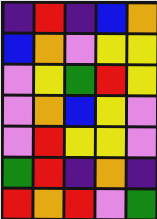[["indigo", "red", "indigo", "blue", "orange"], ["blue", "orange", "violet", "yellow", "yellow"], ["violet", "yellow", "green", "red", "yellow"], ["violet", "orange", "blue", "yellow", "violet"], ["violet", "red", "yellow", "yellow", "violet"], ["green", "red", "indigo", "orange", "indigo"], ["red", "orange", "red", "violet", "green"]]